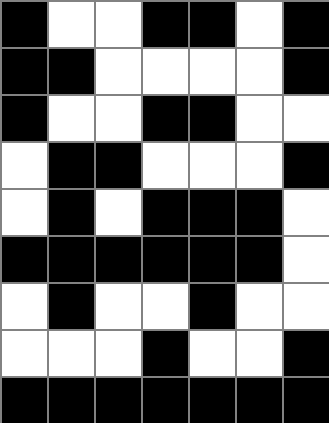[["black", "white", "white", "black", "black", "white", "black"], ["black", "black", "white", "white", "white", "white", "black"], ["black", "white", "white", "black", "black", "white", "white"], ["white", "black", "black", "white", "white", "white", "black"], ["white", "black", "white", "black", "black", "black", "white"], ["black", "black", "black", "black", "black", "black", "white"], ["white", "black", "white", "white", "black", "white", "white"], ["white", "white", "white", "black", "white", "white", "black"], ["black", "black", "black", "black", "black", "black", "black"]]